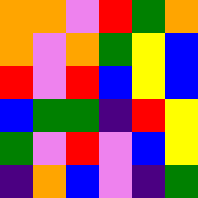[["orange", "orange", "violet", "red", "green", "orange"], ["orange", "violet", "orange", "green", "yellow", "blue"], ["red", "violet", "red", "blue", "yellow", "blue"], ["blue", "green", "green", "indigo", "red", "yellow"], ["green", "violet", "red", "violet", "blue", "yellow"], ["indigo", "orange", "blue", "violet", "indigo", "green"]]